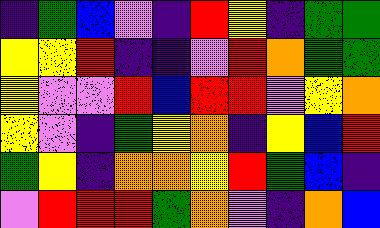[["indigo", "green", "blue", "violet", "indigo", "red", "yellow", "indigo", "green", "green"], ["yellow", "yellow", "red", "indigo", "indigo", "violet", "red", "orange", "green", "green"], ["yellow", "violet", "violet", "red", "blue", "red", "red", "violet", "yellow", "orange"], ["yellow", "violet", "indigo", "green", "yellow", "orange", "indigo", "yellow", "blue", "red"], ["green", "yellow", "indigo", "orange", "orange", "yellow", "red", "green", "blue", "indigo"], ["violet", "red", "red", "red", "green", "orange", "violet", "indigo", "orange", "blue"]]